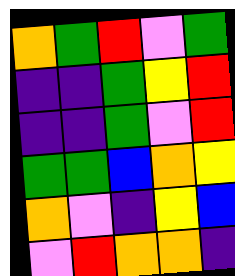[["orange", "green", "red", "violet", "green"], ["indigo", "indigo", "green", "yellow", "red"], ["indigo", "indigo", "green", "violet", "red"], ["green", "green", "blue", "orange", "yellow"], ["orange", "violet", "indigo", "yellow", "blue"], ["violet", "red", "orange", "orange", "indigo"]]